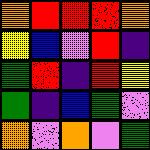[["orange", "red", "red", "red", "orange"], ["yellow", "blue", "violet", "red", "indigo"], ["green", "red", "indigo", "red", "yellow"], ["green", "indigo", "blue", "green", "violet"], ["orange", "violet", "orange", "violet", "green"]]